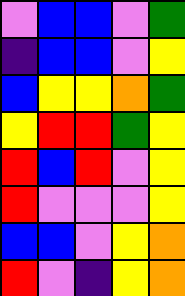[["violet", "blue", "blue", "violet", "green"], ["indigo", "blue", "blue", "violet", "yellow"], ["blue", "yellow", "yellow", "orange", "green"], ["yellow", "red", "red", "green", "yellow"], ["red", "blue", "red", "violet", "yellow"], ["red", "violet", "violet", "violet", "yellow"], ["blue", "blue", "violet", "yellow", "orange"], ["red", "violet", "indigo", "yellow", "orange"]]